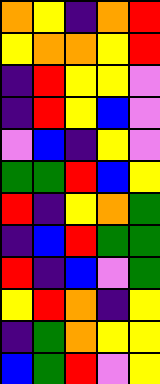[["orange", "yellow", "indigo", "orange", "red"], ["yellow", "orange", "orange", "yellow", "red"], ["indigo", "red", "yellow", "yellow", "violet"], ["indigo", "red", "yellow", "blue", "violet"], ["violet", "blue", "indigo", "yellow", "violet"], ["green", "green", "red", "blue", "yellow"], ["red", "indigo", "yellow", "orange", "green"], ["indigo", "blue", "red", "green", "green"], ["red", "indigo", "blue", "violet", "green"], ["yellow", "red", "orange", "indigo", "yellow"], ["indigo", "green", "orange", "yellow", "yellow"], ["blue", "green", "red", "violet", "yellow"]]